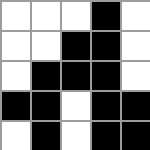[["white", "white", "white", "black", "white"], ["white", "white", "black", "black", "white"], ["white", "black", "black", "black", "white"], ["black", "black", "white", "black", "black"], ["white", "black", "white", "black", "black"]]